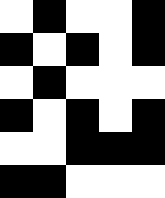[["white", "black", "white", "white", "black"], ["black", "white", "black", "white", "black"], ["white", "black", "white", "white", "white"], ["black", "white", "black", "white", "black"], ["white", "white", "black", "black", "black"], ["black", "black", "white", "white", "white"]]